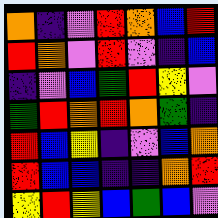[["orange", "indigo", "violet", "red", "orange", "blue", "red"], ["red", "orange", "violet", "red", "violet", "indigo", "blue"], ["indigo", "violet", "blue", "green", "red", "yellow", "violet"], ["green", "red", "orange", "red", "orange", "green", "indigo"], ["red", "blue", "yellow", "indigo", "violet", "blue", "orange"], ["red", "blue", "blue", "indigo", "indigo", "orange", "red"], ["yellow", "red", "yellow", "blue", "green", "blue", "violet"]]